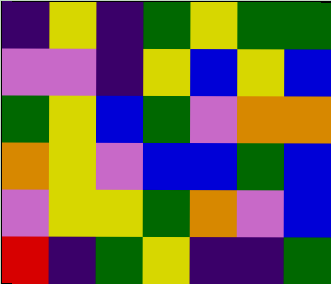[["indigo", "yellow", "indigo", "green", "yellow", "green", "green"], ["violet", "violet", "indigo", "yellow", "blue", "yellow", "blue"], ["green", "yellow", "blue", "green", "violet", "orange", "orange"], ["orange", "yellow", "violet", "blue", "blue", "green", "blue"], ["violet", "yellow", "yellow", "green", "orange", "violet", "blue"], ["red", "indigo", "green", "yellow", "indigo", "indigo", "green"]]